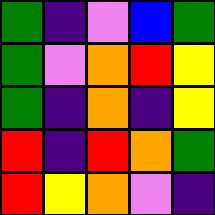[["green", "indigo", "violet", "blue", "green"], ["green", "violet", "orange", "red", "yellow"], ["green", "indigo", "orange", "indigo", "yellow"], ["red", "indigo", "red", "orange", "green"], ["red", "yellow", "orange", "violet", "indigo"]]